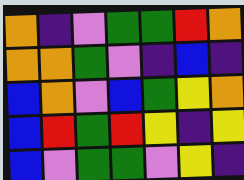[["orange", "indigo", "violet", "green", "green", "red", "orange"], ["orange", "orange", "green", "violet", "indigo", "blue", "indigo"], ["blue", "orange", "violet", "blue", "green", "yellow", "orange"], ["blue", "red", "green", "red", "yellow", "indigo", "yellow"], ["blue", "violet", "green", "green", "violet", "yellow", "indigo"]]